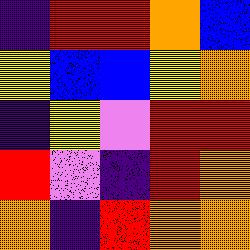[["indigo", "red", "red", "orange", "blue"], ["yellow", "blue", "blue", "yellow", "orange"], ["indigo", "yellow", "violet", "red", "red"], ["red", "violet", "indigo", "red", "orange"], ["orange", "indigo", "red", "orange", "orange"]]